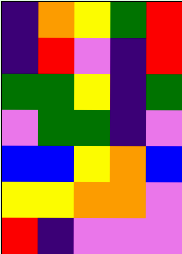[["indigo", "orange", "yellow", "green", "red"], ["indigo", "red", "violet", "indigo", "red"], ["green", "green", "yellow", "indigo", "green"], ["violet", "green", "green", "indigo", "violet"], ["blue", "blue", "yellow", "orange", "blue"], ["yellow", "yellow", "orange", "orange", "violet"], ["red", "indigo", "violet", "violet", "violet"]]